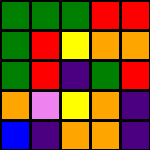[["green", "green", "green", "red", "red"], ["green", "red", "yellow", "orange", "orange"], ["green", "red", "indigo", "green", "red"], ["orange", "violet", "yellow", "orange", "indigo"], ["blue", "indigo", "orange", "orange", "indigo"]]